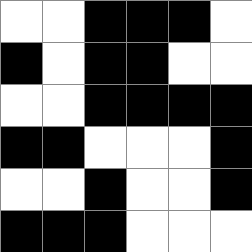[["white", "white", "black", "black", "black", "white"], ["black", "white", "black", "black", "white", "white"], ["white", "white", "black", "black", "black", "black"], ["black", "black", "white", "white", "white", "black"], ["white", "white", "black", "white", "white", "black"], ["black", "black", "black", "white", "white", "white"]]